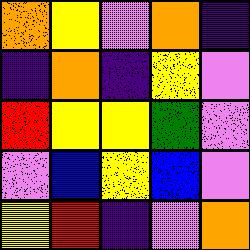[["orange", "yellow", "violet", "orange", "indigo"], ["indigo", "orange", "indigo", "yellow", "violet"], ["red", "yellow", "yellow", "green", "violet"], ["violet", "blue", "yellow", "blue", "violet"], ["yellow", "red", "indigo", "violet", "orange"]]